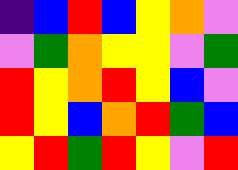[["indigo", "blue", "red", "blue", "yellow", "orange", "violet"], ["violet", "green", "orange", "yellow", "yellow", "violet", "green"], ["red", "yellow", "orange", "red", "yellow", "blue", "violet"], ["red", "yellow", "blue", "orange", "red", "green", "blue"], ["yellow", "red", "green", "red", "yellow", "violet", "red"]]